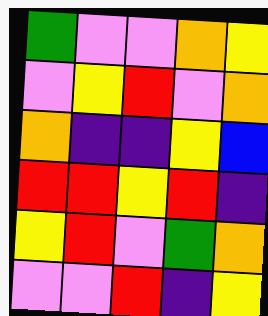[["green", "violet", "violet", "orange", "yellow"], ["violet", "yellow", "red", "violet", "orange"], ["orange", "indigo", "indigo", "yellow", "blue"], ["red", "red", "yellow", "red", "indigo"], ["yellow", "red", "violet", "green", "orange"], ["violet", "violet", "red", "indigo", "yellow"]]